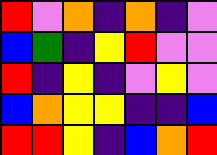[["red", "violet", "orange", "indigo", "orange", "indigo", "violet"], ["blue", "green", "indigo", "yellow", "red", "violet", "violet"], ["red", "indigo", "yellow", "indigo", "violet", "yellow", "violet"], ["blue", "orange", "yellow", "yellow", "indigo", "indigo", "blue"], ["red", "red", "yellow", "indigo", "blue", "orange", "red"]]